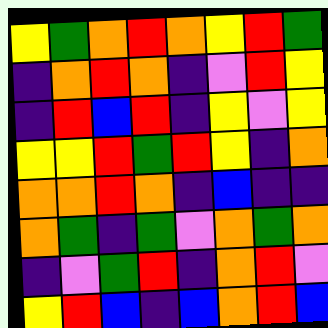[["yellow", "green", "orange", "red", "orange", "yellow", "red", "green"], ["indigo", "orange", "red", "orange", "indigo", "violet", "red", "yellow"], ["indigo", "red", "blue", "red", "indigo", "yellow", "violet", "yellow"], ["yellow", "yellow", "red", "green", "red", "yellow", "indigo", "orange"], ["orange", "orange", "red", "orange", "indigo", "blue", "indigo", "indigo"], ["orange", "green", "indigo", "green", "violet", "orange", "green", "orange"], ["indigo", "violet", "green", "red", "indigo", "orange", "red", "violet"], ["yellow", "red", "blue", "indigo", "blue", "orange", "red", "blue"]]